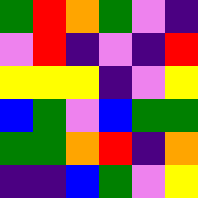[["green", "red", "orange", "green", "violet", "indigo"], ["violet", "red", "indigo", "violet", "indigo", "red"], ["yellow", "yellow", "yellow", "indigo", "violet", "yellow"], ["blue", "green", "violet", "blue", "green", "green"], ["green", "green", "orange", "red", "indigo", "orange"], ["indigo", "indigo", "blue", "green", "violet", "yellow"]]